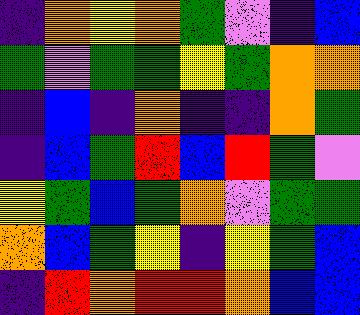[["indigo", "orange", "yellow", "orange", "green", "violet", "indigo", "blue"], ["green", "violet", "green", "green", "yellow", "green", "orange", "orange"], ["indigo", "blue", "indigo", "orange", "indigo", "indigo", "orange", "green"], ["indigo", "blue", "green", "red", "blue", "red", "green", "violet"], ["yellow", "green", "blue", "green", "orange", "violet", "green", "green"], ["orange", "blue", "green", "yellow", "indigo", "yellow", "green", "blue"], ["indigo", "red", "orange", "red", "red", "orange", "blue", "blue"]]